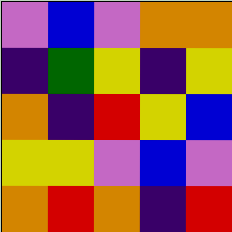[["violet", "blue", "violet", "orange", "orange"], ["indigo", "green", "yellow", "indigo", "yellow"], ["orange", "indigo", "red", "yellow", "blue"], ["yellow", "yellow", "violet", "blue", "violet"], ["orange", "red", "orange", "indigo", "red"]]